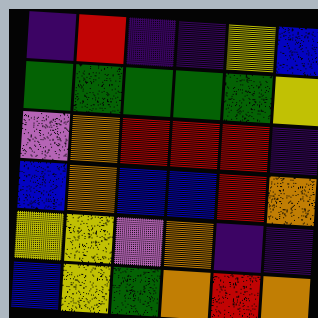[["indigo", "red", "indigo", "indigo", "yellow", "blue"], ["green", "green", "green", "green", "green", "yellow"], ["violet", "orange", "red", "red", "red", "indigo"], ["blue", "orange", "blue", "blue", "red", "orange"], ["yellow", "yellow", "violet", "orange", "indigo", "indigo"], ["blue", "yellow", "green", "orange", "red", "orange"]]